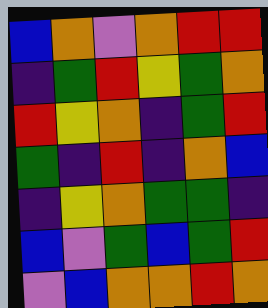[["blue", "orange", "violet", "orange", "red", "red"], ["indigo", "green", "red", "yellow", "green", "orange"], ["red", "yellow", "orange", "indigo", "green", "red"], ["green", "indigo", "red", "indigo", "orange", "blue"], ["indigo", "yellow", "orange", "green", "green", "indigo"], ["blue", "violet", "green", "blue", "green", "red"], ["violet", "blue", "orange", "orange", "red", "orange"]]